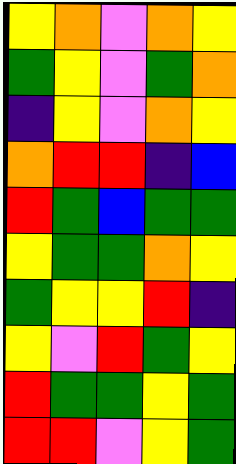[["yellow", "orange", "violet", "orange", "yellow"], ["green", "yellow", "violet", "green", "orange"], ["indigo", "yellow", "violet", "orange", "yellow"], ["orange", "red", "red", "indigo", "blue"], ["red", "green", "blue", "green", "green"], ["yellow", "green", "green", "orange", "yellow"], ["green", "yellow", "yellow", "red", "indigo"], ["yellow", "violet", "red", "green", "yellow"], ["red", "green", "green", "yellow", "green"], ["red", "red", "violet", "yellow", "green"]]